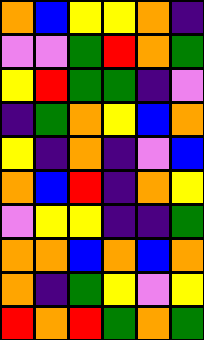[["orange", "blue", "yellow", "yellow", "orange", "indigo"], ["violet", "violet", "green", "red", "orange", "green"], ["yellow", "red", "green", "green", "indigo", "violet"], ["indigo", "green", "orange", "yellow", "blue", "orange"], ["yellow", "indigo", "orange", "indigo", "violet", "blue"], ["orange", "blue", "red", "indigo", "orange", "yellow"], ["violet", "yellow", "yellow", "indigo", "indigo", "green"], ["orange", "orange", "blue", "orange", "blue", "orange"], ["orange", "indigo", "green", "yellow", "violet", "yellow"], ["red", "orange", "red", "green", "orange", "green"]]